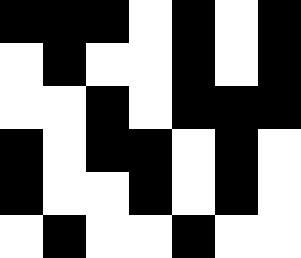[["black", "black", "black", "white", "black", "white", "black"], ["white", "black", "white", "white", "black", "white", "black"], ["white", "white", "black", "white", "black", "black", "black"], ["black", "white", "black", "black", "white", "black", "white"], ["black", "white", "white", "black", "white", "black", "white"], ["white", "black", "white", "white", "black", "white", "white"]]